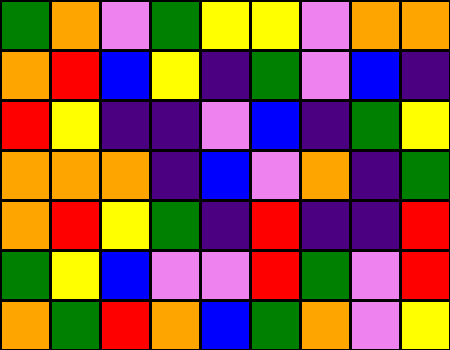[["green", "orange", "violet", "green", "yellow", "yellow", "violet", "orange", "orange"], ["orange", "red", "blue", "yellow", "indigo", "green", "violet", "blue", "indigo"], ["red", "yellow", "indigo", "indigo", "violet", "blue", "indigo", "green", "yellow"], ["orange", "orange", "orange", "indigo", "blue", "violet", "orange", "indigo", "green"], ["orange", "red", "yellow", "green", "indigo", "red", "indigo", "indigo", "red"], ["green", "yellow", "blue", "violet", "violet", "red", "green", "violet", "red"], ["orange", "green", "red", "orange", "blue", "green", "orange", "violet", "yellow"]]